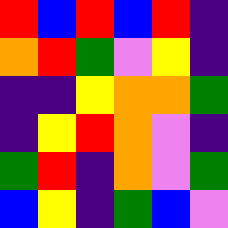[["red", "blue", "red", "blue", "red", "indigo"], ["orange", "red", "green", "violet", "yellow", "indigo"], ["indigo", "indigo", "yellow", "orange", "orange", "green"], ["indigo", "yellow", "red", "orange", "violet", "indigo"], ["green", "red", "indigo", "orange", "violet", "green"], ["blue", "yellow", "indigo", "green", "blue", "violet"]]